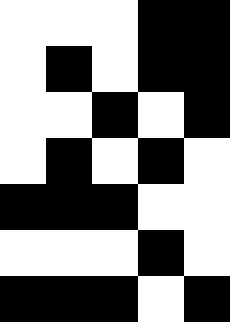[["white", "white", "white", "black", "black"], ["white", "black", "white", "black", "black"], ["white", "white", "black", "white", "black"], ["white", "black", "white", "black", "white"], ["black", "black", "black", "white", "white"], ["white", "white", "white", "black", "white"], ["black", "black", "black", "white", "black"]]